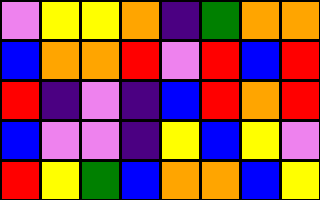[["violet", "yellow", "yellow", "orange", "indigo", "green", "orange", "orange"], ["blue", "orange", "orange", "red", "violet", "red", "blue", "red"], ["red", "indigo", "violet", "indigo", "blue", "red", "orange", "red"], ["blue", "violet", "violet", "indigo", "yellow", "blue", "yellow", "violet"], ["red", "yellow", "green", "blue", "orange", "orange", "blue", "yellow"]]